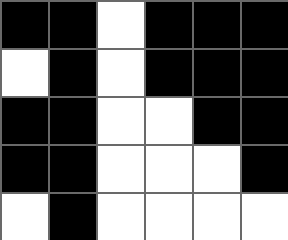[["black", "black", "white", "black", "black", "black"], ["white", "black", "white", "black", "black", "black"], ["black", "black", "white", "white", "black", "black"], ["black", "black", "white", "white", "white", "black"], ["white", "black", "white", "white", "white", "white"]]